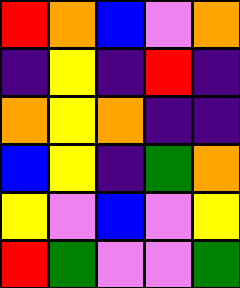[["red", "orange", "blue", "violet", "orange"], ["indigo", "yellow", "indigo", "red", "indigo"], ["orange", "yellow", "orange", "indigo", "indigo"], ["blue", "yellow", "indigo", "green", "orange"], ["yellow", "violet", "blue", "violet", "yellow"], ["red", "green", "violet", "violet", "green"]]